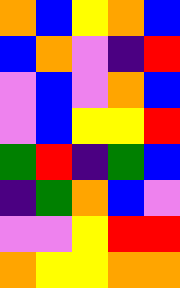[["orange", "blue", "yellow", "orange", "blue"], ["blue", "orange", "violet", "indigo", "red"], ["violet", "blue", "violet", "orange", "blue"], ["violet", "blue", "yellow", "yellow", "red"], ["green", "red", "indigo", "green", "blue"], ["indigo", "green", "orange", "blue", "violet"], ["violet", "violet", "yellow", "red", "red"], ["orange", "yellow", "yellow", "orange", "orange"]]